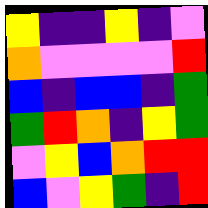[["yellow", "indigo", "indigo", "yellow", "indigo", "violet"], ["orange", "violet", "violet", "violet", "violet", "red"], ["blue", "indigo", "blue", "blue", "indigo", "green"], ["green", "red", "orange", "indigo", "yellow", "green"], ["violet", "yellow", "blue", "orange", "red", "red"], ["blue", "violet", "yellow", "green", "indigo", "red"]]